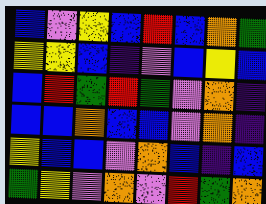[["blue", "violet", "yellow", "blue", "red", "blue", "orange", "green"], ["yellow", "yellow", "blue", "indigo", "violet", "blue", "yellow", "blue"], ["blue", "red", "green", "red", "green", "violet", "orange", "indigo"], ["blue", "blue", "orange", "blue", "blue", "violet", "orange", "indigo"], ["yellow", "blue", "blue", "violet", "orange", "blue", "indigo", "blue"], ["green", "yellow", "violet", "orange", "violet", "red", "green", "orange"]]